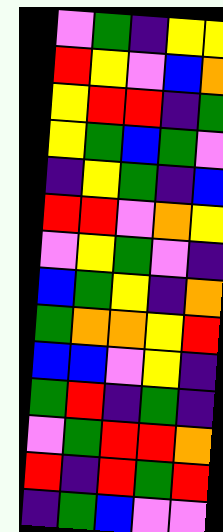[["violet", "green", "indigo", "yellow", "yellow"], ["red", "yellow", "violet", "blue", "orange"], ["yellow", "red", "red", "indigo", "green"], ["yellow", "green", "blue", "green", "violet"], ["indigo", "yellow", "green", "indigo", "blue"], ["red", "red", "violet", "orange", "yellow"], ["violet", "yellow", "green", "violet", "indigo"], ["blue", "green", "yellow", "indigo", "orange"], ["green", "orange", "orange", "yellow", "red"], ["blue", "blue", "violet", "yellow", "indigo"], ["green", "red", "indigo", "green", "indigo"], ["violet", "green", "red", "red", "orange"], ["red", "indigo", "red", "green", "red"], ["indigo", "green", "blue", "violet", "violet"]]